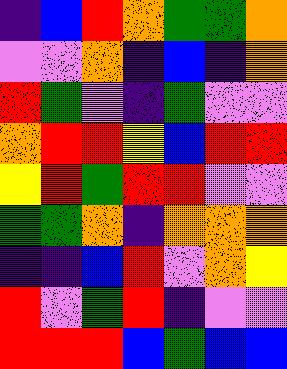[["indigo", "blue", "red", "orange", "green", "green", "orange"], ["violet", "violet", "orange", "indigo", "blue", "indigo", "orange"], ["red", "green", "violet", "indigo", "green", "violet", "violet"], ["orange", "red", "red", "yellow", "blue", "red", "red"], ["yellow", "red", "green", "red", "red", "violet", "violet"], ["green", "green", "orange", "indigo", "orange", "orange", "orange"], ["indigo", "indigo", "blue", "red", "violet", "orange", "yellow"], ["red", "violet", "green", "red", "indigo", "violet", "violet"], ["red", "red", "red", "blue", "green", "blue", "blue"]]